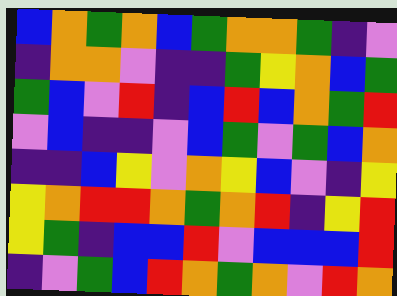[["blue", "orange", "green", "orange", "blue", "green", "orange", "orange", "green", "indigo", "violet"], ["indigo", "orange", "orange", "violet", "indigo", "indigo", "green", "yellow", "orange", "blue", "green"], ["green", "blue", "violet", "red", "indigo", "blue", "red", "blue", "orange", "green", "red"], ["violet", "blue", "indigo", "indigo", "violet", "blue", "green", "violet", "green", "blue", "orange"], ["indigo", "indigo", "blue", "yellow", "violet", "orange", "yellow", "blue", "violet", "indigo", "yellow"], ["yellow", "orange", "red", "red", "orange", "green", "orange", "red", "indigo", "yellow", "red"], ["yellow", "green", "indigo", "blue", "blue", "red", "violet", "blue", "blue", "blue", "red"], ["indigo", "violet", "green", "blue", "red", "orange", "green", "orange", "violet", "red", "orange"]]